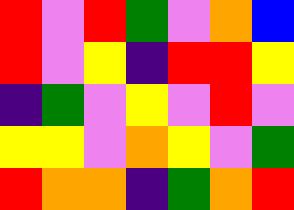[["red", "violet", "red", "green", "violet", "orange", "blue"], ["red", "violet", "yellow", "indigo", "red", "red", "yellow"], ["indigo", "green", "violet", "yellow", "violet", "red", "violet"], ["yellow", "yellow", "violet", "orange", "yellow", "violet", "green"], ["red", "orange", "orange", "indigo", "green", "orange", "red"]]